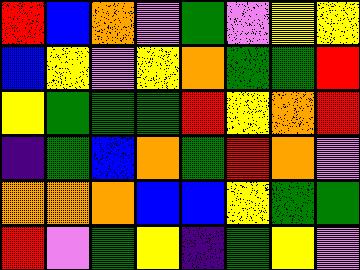[["red", "blue", "orange", "violet", "green", "violet", "yellow", "yellow"], ["blue", "yellow", "violet", "yellow", "orange", "green", "green", "red"], ["yellow", "green", "green", "green", "red", "yellow", "orange", "red"], ["indigo", "green", "blue", "orange", "green", "red", "orange", "violet"], ["orange", "orange", "orange", "blue", "blue", "yellow", "green", "green"], ["red", "violet", "green", "yellow", "indigo", "green", "yellow", "violet"]]